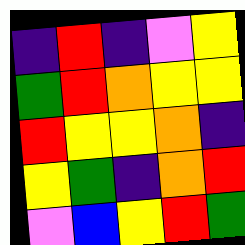[["indigo", "red", "indigo", "violet", "yellow"], ["green", "red", "orange", "yellow", "yellow"], ["red", "yellow", "yellow", "orange", "indigo"], ["yellow", "green", "indigo", "orange", "red"], ["violet", "blue", "yellow", "red", "green"]]